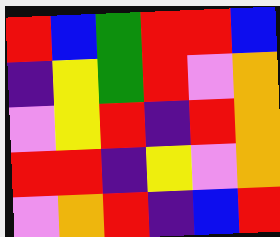[["red", "blue", "green", "red", "red", "blue"], ["indigo", "yellow", "green", "red", "violet", "orange"], ["violet", "yellow", "red", "indigo", "red", "orange"], ["red", "red", "indigo", "yellow", "violet", "orange"], ["violet", "orange", "red", "indigo", "blue", "red"]]